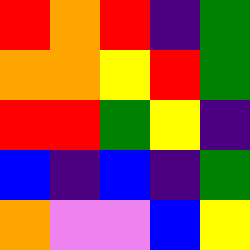[["red", "orange", "red", "indigo", "green"], ["orange", "orange", "yellow", "red", "green"], ["red", "red", "green", "yellow", "indigo"], ["blue", "indigo", "blue", "indigo", "green"], ["orange", "violet", "violet", "blue", "yellow"]]